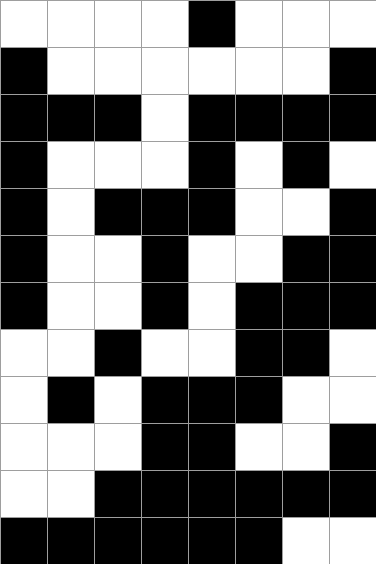[["white", "white", "white", "white", "black", "white", "white", "white"], ["black", "white", "white", "white", "white", "white", "white", "black"], ["black", "black", "black", "white", "black", "black", "black", "black"], ["black", "white", "white", "white", "black", "white", "black", "white"], ["black", "white", "black", "black", "black", "white", "white", "black"], ["black", "white", "white", "black", "white", "white", "black", "black"], ["black", "white", "white", "black", "white", "black", "black", "black"], ["white", "white", "black", "white", "white", "black", "black", "white"], ["white", "black", "white", "black", "black", "black", "white", "white"], ["white", "white", "white", "black", "black", "white", "white", "black"], ["white", "white", "black", "black", "black", "black", "black", "black"], ["black", "black", "black", "black", "black", "black", "white", "white"]]